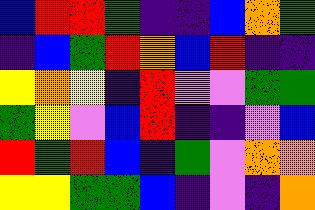[["blue", "red", "red", "green", "indigo", "indigo", "blue", "orange", "green"], ["indigo", "blue", "green", "red", "orange", "blue", "red", "indigo", "indigo"], ["yellow", "orange", "yellow", "indigo", "red", "violet", "violet", "green", "green"], ["green", "yellow", "violet", "blue", "red", "indigo", "indigo", "violet", "blue"], ["red", "green", "red", "blue", "indigo", "green", "violet", "orange", "orange"], ["yellow", "yellow", "green", "green", "blue", "indigo", "violet", "indigo", "orange"]]